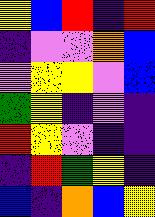[["yellow", "blue", "red", "indigo", "red"], ["indigo", "violet", "violet", "orange", "blue"], ["violet", "yellow", "yellow", "violet", "blue"], ["green", "yellow", "indigo", "violet", "indigo"], ["red", "yellow", "violet", "indigo", "indigo"], ["indigo", "red", "green", "yellow", "indigo"], ["blue", "indigo", "orange", "blue", "yellow"]]